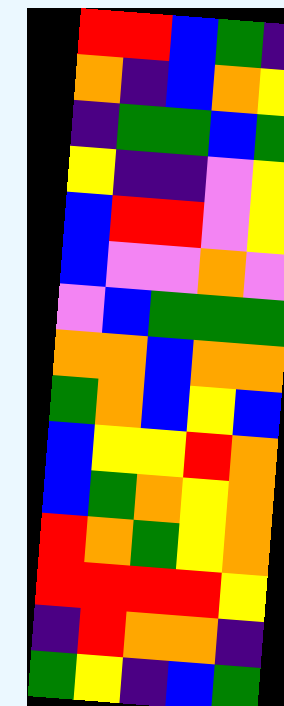[["red", "red", "blue", "green", "indigo"], ["orange", "indigo", "blue", "orange", "yellow"], ["indigo", "green", "green", "blue", "green"], ["yellow", "indigo", "indigo", "violet", "yellow"], ["blue", "red", "red", "violet", "yellow"], ["blue", "violet", "violet", "orange", "violet"], ["violet", "blue", "green", "green", "green"], ["orange", "orange", "blue", "orange", "orange"], ["green", "orange", "blue", "yellow", "blue"], ["blue", "yellow", "yellow", "red", "orange"], ["blue", "green", "orange", "yellow", "orange"], ["red", "orange", "green", "yellow", "orange"], ["red", "red", "red", "red", "yellow"], ["indigo", "red", "orange", "orange", "indigo"], ["green", "yellow", "indigo", "blue", "green"]]